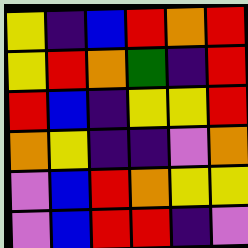[["yellow", "indigo", "blue", "red", "orange", "red"], ["yellow", "red", "orange", "green", "indigo", "red"], ["red", "blue", "indigo", "yellow", "yellow", "red"], ["orange", "yellow", "indigo", "indigo", "violet", "orange"], ["violet", "blue", "red", "orange", "yellow", "yellow"], ["violet", "blue", "red", "red", "indigo", "violet"]]